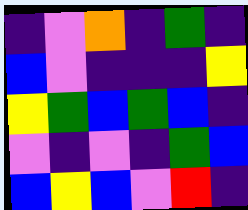[["indigo", "violet", "orange", "indigo", "green", "indigo"], ["blue", "violet", "indigo", "indigo", "indigo", "yellow"], ["yellow", "green", "blue", "green", "blue", "indigo"], ["violet", "indigo", "violet", "indigo", "green", "blue"], ["blue", "yellow", "blue", "violet", "red", "indigo"]]